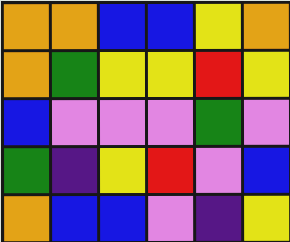[["orange", "orange", "blue", "blue", "yellow", "orange"], ["orange", "green", "yellow", "yellow", "red", "yellow"], ["blue", "violet", "violet", "violet", "green", "violet"], ["green", "indigo", "yellow", "red", "violet", "blue"], ["orange", "blue", "blue", "violet", "indigo", "yellow"]]